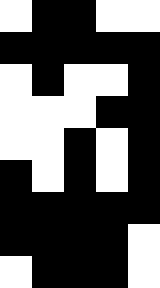[["white", "black", "black", "white", "white"], ["black", "black", "black", "black", "black"], ["white", "black", "white", "white", "black"], ["white", "white", "white", "black", "black"], ["white", "white", "black", "white", "black"], ["black", "white", "black", "white", "black"], ["black", "black", "black", "black", "black"], ["black", "black", "black", "black", "white"], ["white", "black", "black", "black", "white"]]